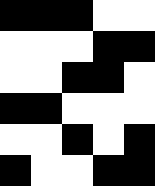[["black", "black", "black", "white", "white"], ["white", "white", "white", "black", "black"], ["white", "white", "black", "black", "white"], ["black", "black", "white", "white", "white"], ["white", "white", "black", "white", "black"], ["black", "white", "white", "black", "black"]]